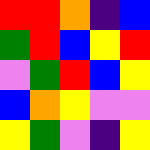[["red", "red", "orange", "indigo", "blue"], ["green", "red", "blue", "yellow", "red"], ["violet", "green", "red", "blue", "yellow"], ["blue", "orange", "yellow", "violet", "violet"], ["yellow", "green", "violet", "indigo", "yellow"]]